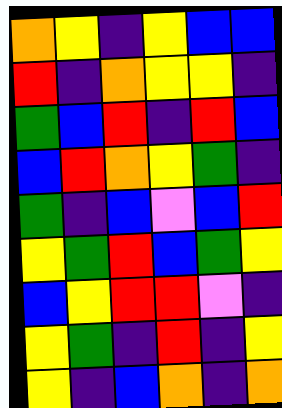[["orange", "yellow", "indigo", "yellow", "blue", "blue"], ["red", "indigo", "orange", "yellow", "yellow", "indigo"], ["green", "blue", "red", "indigo", "red", "blue"], ["blue", "red", "orange", "yellow", "green", "indigo"], ["green", "indigo", "blue", "violet", "blue", "red"], ["yellow", "green", "red", "blue", "green", "yellow"], ["blue", "yellow", "red", "red", "violet", "indigo"], ["yellow", "green", "indigo", "red", "indigo", "yellow"], ["yellow", "indigo", "blue", "orange", "indigo", "orange"]]